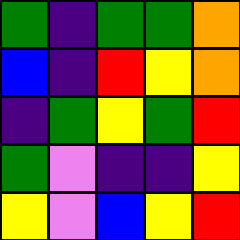[["green", "indigo", "green", "green", "orange"], ["blue", "indigo", "red", "yellow", "orange"], ["indigo", "green", "yellow", "green", "red"], ["green", "violet", "indigo", "indigo", "yellow"], ["yellow", "violet", "blue", "yellow", "red"]]